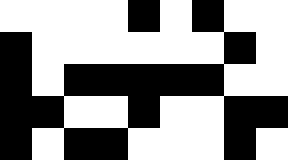[["white", "white", "white", "white", "black", "white", "black", "white", "white"], ["black", "white", "white", "white", "white", "white", "white", "black", "white"], ["black", "white", "black", "black", "black", "black", "black", "white", "white"], ["black", "black", "white", "white", "black", "white", "white", "black", "black"], ["black", "white", "black", "black", "white", "white", "white", "black", "white"]]